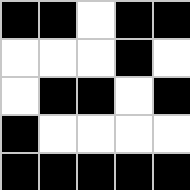[["black", "black", "white", "black", "black"], ["white", "white", "white", "black", "white"], ["white", "black", "black", "white", "black"], ["black", "white", "white", "white", "white"], ["black", "black", "black", "black", "black"]]